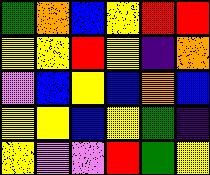[["green", "orange", "blue", "yellow", "red", "red"], ["yellow", "yellow", "red", "yellow", "indigo", "orange"], ["violet", "blue", "yellow", "blue", "orange", "blue"], ["yellow", "yellow", "blue", "yellow", "green", "indigo"], ["yellow", "violet", "violet", "red", "green", "yellow"]]